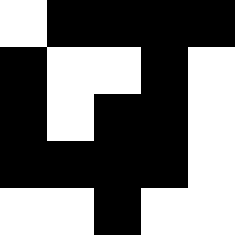[["white", "black", "black", "black", "black"], ["black", "white", "white", "black", "white"], ["black", "white", "black", "black", "white"], ["black", "black", "black", "black", "white"], ["white", "white", "black", "white", "white"]]